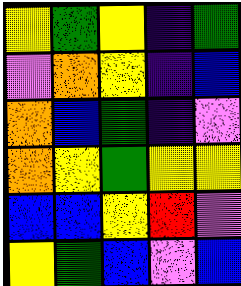[["yellow", "green", "yellow", "indigo", "green"], ["violet", "orange", "yellow", "indigo", "blue"], ["orange", "blue", "green", "indigo", "violet"], ["orange", "yellow", "green", "yellow", "yellow"], ["blue", "blue", "yellow", "red", "violet"], ["yellow", "green", "blue", "violet", "blue"]]